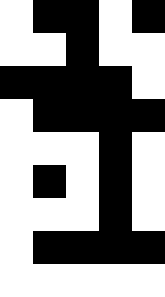[["white", "black", "black", "white", "black"], ["white", "white", "black", "white", "white"], ["black", "black", "black", "black", "white"], ["white", "black", "black", "black", "black"], ["white", "white", "white", "black", "white"], ["white", "black", "white", "black", "white"], ["white", "white", "white", "black", "white"], ["white", "black", "black", "black", "black"], ["white", "white", "white", "white", "white"]]